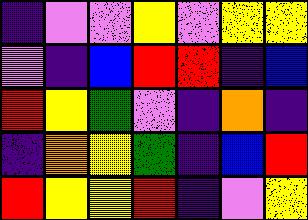[["indigo", "violet", "violet", "yellow", "violet", "yellow", "yellow"], ["violet", "indigo", "blue", "red", "red", "indigo", "blue"], ["red", "yellow", "green", "violet", "indigo", "orange", "indigo"], ["indigo", "orange", "yellow", "green", "indigo", "blue", "red"], ["red", "yellow", "yellow", "red", "indigo", "violet", "yellow"]]